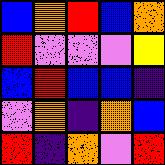[["blue", "orange", "red", "blue", "orange"], ["red", "violet", "violet", "violet", "yellow"], ["blue", "red", "blue", "blue", "indigo"], ["violet", "orange", "indigo", "orange", "blue"], ["red", "indigo", "orange", "violet", "red"]]